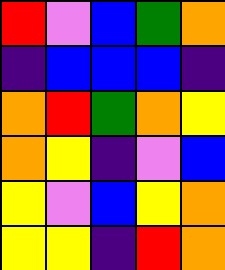[["red", "violet", "blue", "green", "orange"], ["indigo", "blue", "blue", "blue", "indigo"], ["orange", "red", "green", "orange", "yellow"], ["orange", "yellow", "indigo", "violet", "blue"], ["yellow", "violet", "blue", "yellow", "orange"], ["yellow", "yellow", "indigo", "red", "orange"]]